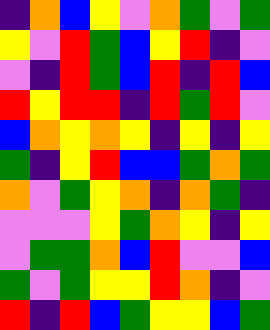[["indigo", "orange", "blue", "yellow", "violet", "orange", "green", "violet", "green"], ["yellow", "violet", "red", "green", "blue", "yellow", "red", "indigo", "violet"], ["violet", "indigo", "red", "green", "blue", "red", "indigo", "red", "blue"], ["red", "yellow", "red", "red", "indigo", "red", "green", "red", "violet"], ["blue", "orange", "yellow", "orange", "yellow", "indigo", "yellow", "indigo", "yellow"], ["green", "indigo", "yellow", "red", "blue", "blue", "green", "orange", "green"], ["orange", "violet", "green", "yellow", "orange", "indigo", "orange", "green", "indigo"], ["violet", "violet", "violet", "yellow", "green", "orange", "yellow", "indigo", "yellow"], ["violet", "green", "green", "orange", "blue", "red", "violet", "violet", "blue"], ["green", "violet", "green", "yellow", "yellow", "red", "orange", "indigo", "violet"], ["red", "indigo", "red", "blue", "green", "yellow", "yellow", "blue", "green"]]